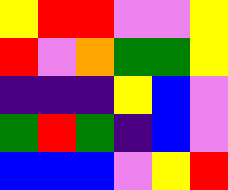[["yellow", "red", "red", "violet", "violet", "yellow"], ["red", "violet", "orange", "green", "green", "yellow"], ["indigo", "indigo", "indigo", "yellow", "blue", "violet"], ["green", "red", "green", "indigo", "blue", "violet"], ["blue", "blue", "blue", "violet", "yellow", "red"]]